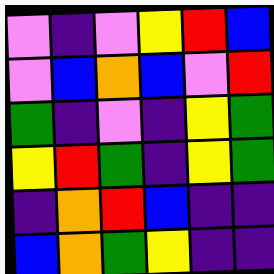[["violet", "indigo", "violet", "yellow", "red", "blue"], ["violet", "blue", "orange", "blue", "violet", "red"], ["green", "indigo", "violet", "indigo", "yellow", "green"], ["yellow", "red", "green", "indigo", "yellow", "green"], ["indigo", "orange", "red", "blue", "indigo", "indigo"], ["blue", "orange", "green", "yellow", "indigo", "indigo"]]